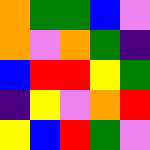[["orange", "green", "green", "blue", "violet"], ["orange", "violet", "orange", "green", "indigo"], ["blue", "red", "red", "yellow", "green"], ["indigo", "yellow", "violet", "orange", "red"], ["yellow", "blue", "red", "green", "violet"]]